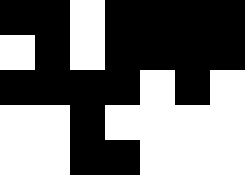[["black", "black", "white", "black", "black", "black", "black"], ["white", "black", "white", "black", "black", "black", "black"], ["black", "black", "black", "black", "white", "black", "white"], ["white", "white", "black", "white", "white", "white", "white"], ["white", "white", "black", "black", "white", "white", "white"]]